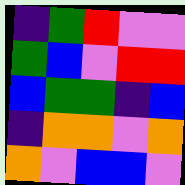[["indigo", "green", "red", "violet", "violet"], ["green", "blue", "violet", "red", "red"], ["blue", "green", "green", "indigo", "blue"], ["indigo", "orange", "orange", "violet", "orange"], ["orange", "violet", "blue", "blue", "violet"]]